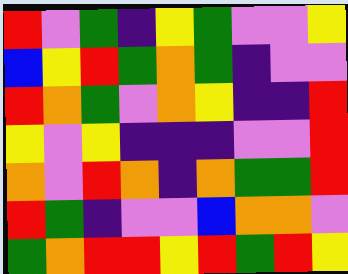[["red", "violet", "green", "indigo", "yellow", "green", "violet", "violet", "yellow"], ["blue", "yellow", "red", "green", "orange", "green", "indigo", "violet", "violet"], ["red", "orange", "green", "violet", "orange", "yellow", "indigo", "indigo", "red"], ["yellow", "violet", "yellow", "indigo", "indigo", "indigo", "violet", "violet", "red"], ["orange", "violet", "red", "orange", "indigo", "orange", "green", "green", "red"], ["red", "green", "indigo", "violet", "violet", "blue", "orange", "orange", "violet"], ["green", "orange", "red", "red", "yellow", "red", "green", "red", "yellow"]]